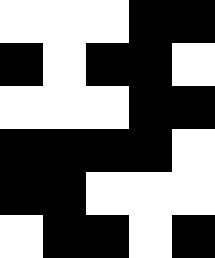[["white", "white", "white", "black", "black"], ["black", "white", "black", "black", "white"], ["white", "white", "white", "black", "black"], ["black", "black", "black", "black", "white"], ["black", "black", "white", "white", "white"], ["white", "black", "black", "white", "black"]]